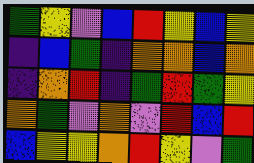[["green", "yellow", "violet", "blue", "red", "yellow", "blue", "yellow"], ["indigo", "blue", "green", "indigo", "orange", "orange", "blue", "orange"], ["indigo", "orange", "red", "indigo", "green", "red", "green", "yellow"], ["orange", "green", "violet", "orange", "violet", "red", "blue", "red"], ["blue", "yellow", "yellow", "orange", "red", "yellow", "violet", "green"]]